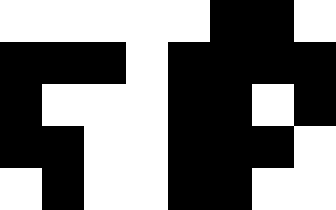[["white", "white", "white", "white", "white", "black", "black", "white"], ["black", "black", "black", "white", "black", "black", "black", "black"], ["black", "white", "white", "white", "black", "black", "white", "black"], ["black", "black", "white", "white", "black", "black", "black", "white"], ["white", "black", "white", "white", "black", "black", "white", "white"]]